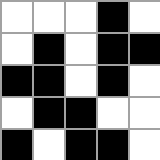[["white", "white", "white", "black", "white"], ["white", "black", "white", "black", "black"], ["black", "black", "white", "black", "white"], ["white", "black", "black", "white", "white"], ["black", "white", "black", "black", "white"]]